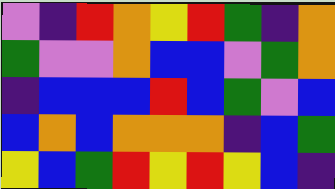[["violet", "indigo", "red", "orange", "yellow", "red", "green", "indigo", "orange"], ["green", "violet", "violet", "orange", "blue", "blue", "violet", "green", "orange"], ["indigo", "blue", "blue", "blue", "red", "blue", "green", "violet", "blue"], ["blue", "orange", "blue", "orange", "orange", "orange", "indigo", "blue", "green"], ["yellow", "blue", "green", "red", "yellow", "red", "yellow", "blue", "indigo"]]